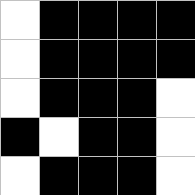[["white", "black", "black", "black", "black"], ["white", "black", "black", "black", "black"], ["white", "black", "black", "black", "white"], ["black", "white", "black", "black", "white"], ["white", "black", "black", "black", "white"]]